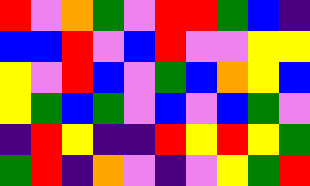[["red", "violet", "orange", "green", "violet", "red", "red", "green", "blue", "indigo"], ["blue", "blue", "red", "violet", "blue", "red", "violet", "violet", "yellow", "yellow"], ["yellow", "violet", "red", "blue", "violet", "green", "blue", "orange", "yellow", "blue"], ["yellow", "green", "blue", "green", "violet", "blue", "violet", "blue", "green", "violet"], ["indigo", "red", "yellow", "indigo", "indigo", "red", "yellow", "red", "yellow", "green"], ["green", "red", "indigo", "orange", "violet", "indigo", "violet", "yellow", "green", "red"]]